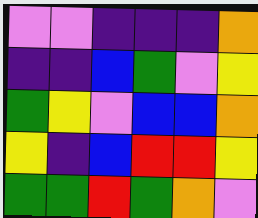[["violet", "violet", "indigo", "indigo", "indigo", "orange"], ["indigo", "indigo", "blue", "green", "violet", "yellow"], ["green", "yellow", "violet", "blue", "blue", "orange"], ["yellow", "indigo", "blue", "red", "red", "yellow"], ["green", "green", "red", "green", "orange", "violet"]]